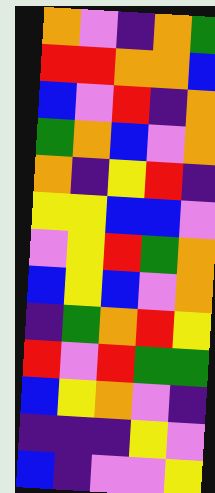[["orange", "violet", "indigo", "orange", "green"], ["red", "red", "orange", "orange", "blue"], ["blue", "violet", "red", "indigo", "orange"], ["green", "orange", "blue", "violet", "orange"], ["orange", "indigo", "yellow", "red", "indigo"], ["yellow", "yellow", "blue", "blue", "violet"], ["violet", "yellow", "red", "green", "orange"], ["blue", "yellow", "blue", "violet", "orange"], ["indigo", "green", "orange", "red", "yellow"], ["red", "violet", "red", "green", "green"], ["blue", "yellow", "orange", "violet", "indigo"], ["indigo", "indigo", "indigo", "yellow", "violet"], ["blue", "indigo", "violet", "violet", "yellow"]]